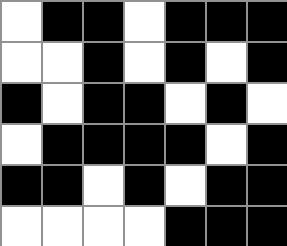[["white", "black", "black", "white", "black", "black", "black"], ["white", "white", "black", "white", "black", "white", "black"], ["black", "white", "black", "black", "white", "black", "white"], ["white", "black", "black", "black", "black", "white", "black"], ["black", "black", "white", "black", "white", "black", "black"], ["white", "white", "white", "white", "black", "black", "black"]]